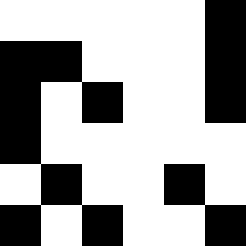[["white", "white", "white", "white", "white", "black"], ["black", "black", "white", "white", "white", "black"], ["black", "white", "black", "white", "white", "black"], ["black", "white", "white", "white", "white", "white"], ["white", "black", "white", "white", "black", "white"], ["black", "white", "black", "white", "white", "black"]]